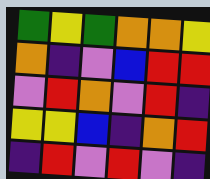[["green", "yellow", "green", "orange", "orange", "yellow"], ["orange", "indigo", "violet", "blue", "red", "red"], ["violet", "red", "orange", "violet", "red", "indigo"], ["yellow", "yellow", "blue", "indigo", "orange", "red"], ["indigo", "red", "violet", "red", "violet", "indigo"]]